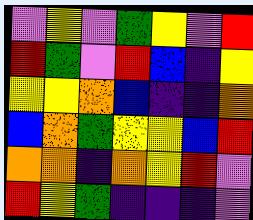[["violet", "yellow", "violet", "green", "yellow", "violet", "red"], ["red", "green", "violet", "red", "blue", "indigo", "yellow"], ["yellow", "yellow", "orange", "blue", "indigo", "indigo", "orange"], ["blue", "orange", "green", "yellow", "yellow", "blue", "red"], ["orange", "orange", "indigo", "orange", "yellow", "red", "violet"], ["red", "yellow", "green", "indigo", "indigo", "indigo", "violet"]]